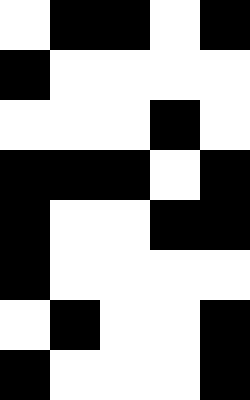[["white", "black", "black", "white", "black"], ["black", "white", "white", "white", "white"], ["white", "white", "white", "black", "white"], ["black", "black", "black", "white", "black"], ["black", "white", "white", "black", "black"], ["black", "white", "white", "white", "white"], ["white", "black", "white", "white", "black"], ["black", "white", "white", "white", "black"]]